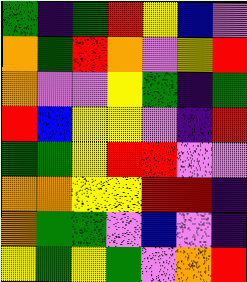[["green", "indigo", "green", "red", "yellow", "blue", "violet"], ["orange", "green", "red", "orange", "violet", "yellow", "red"], ["orange", "violet", "violet", "yellow", "green", "indigo", "green"], ["red", "blue", "yellow", "yellow", "violet", "indigo", "red"], ["green", "green", "yellow", "red", "red", "violet", "violet"], ["orange", "orange", "yellow", "yellow", "red", "red", "indigo"], ["orange", "green", "green", "violet", "blue", "violet", "indigo"], ["yellow", "green", "yellow", "green", "violet", "orange", "red"]]